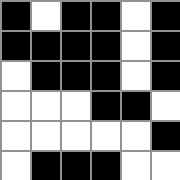[["black", "white", "black", "black", "white", "black"], ["black", "black", "black", "black", "white", "black"], ["white", "black", "black", "black", "white", "black"], ["white", "white", "white", "black", "black", "white"], ["white", "white", "white", "white", "white", "black"], ["white", "black", "black", "black", "white", "white"]]